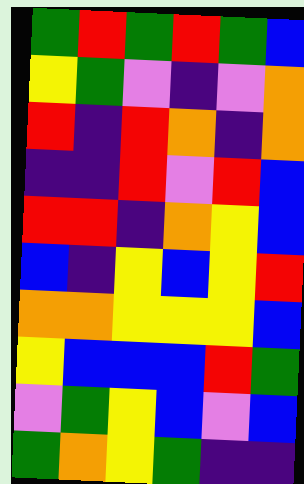[["green", "red", "green", "red", "green", "blue"], ["yellow", "green", "violet", "indigo", "violet", "orange"], ["red", "indigo", "red", "orange", "indigo", "orange"], ["indigo", "indigo", "red", "violet", "red", "blue"], ["red", "red", "indigo", "orange", "yellow", "blue"], ["blue", "indigo", "yellow", "blue", "yellow", "red"], ["orange", "orange", "yellow", "yellow", "yellow", "blue"], ["yellow", "blue", "blue", "blue", "red", "green"], ["violet", "green", "yellow", "blue", "violet", "blue"], ["green", "orange", "yellow", "green", "indigo", "indigo"]]